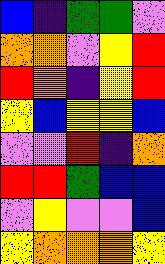[["blue", "indigo", "green", "green", "violet"], ["orange", "orange", "violet", "yellow", "red"], ["red", "orange", "indigo", "yellow", "red"], ["yellow", "blue", "yellow", "yellow", "blue"], ["violet", "violet", "red", "indigo", "orange"], ["red", "red", "green", "blue", "blue"], ["violet", "yellow", "violet", "violet", "blue"], ["yellow", "orange", "orange", "orange", "yellow"]]